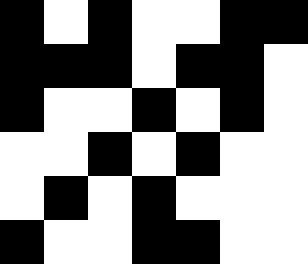[["black", "white", "black", "white", "white", "black", "black"], ["black", "black", "black", "white", "black", "black", "white"], ["black", "white", "white", "black", "white", "black", "white"], ["white", "white", "black", "white", "black", "white", "white"], ["white", "black", "white", "black", "white", "white", "white"], ["black", "white", "white", "black", "black", "white", "white"]]